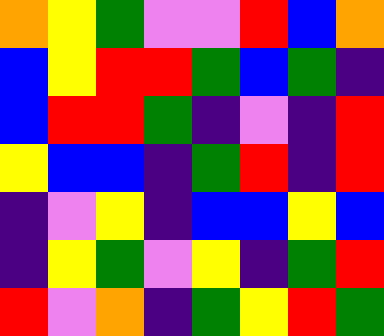[["orange", "yellow", "green", "violet", "violet", "red", "blue", "orange"], ["blue", "yellow", "red", "red", "green", "blue", "green", "indigo"], ["blue", "red", "red", "green", "indigo", "violet", "indigo", "red"], ["yellow", "blue", "blue", "indigo", "green", "red", "indigo", "red"], ["indigo", "violet", "yellow", "indigo", "blue", "blue", "yellow", "blue"], ["indigo", "yellow", "green", "violet", "yellow", "indigo", "green", "red"], ["red", "violet", "orange", "indigo", "green", "yellow", "red", "green"]]